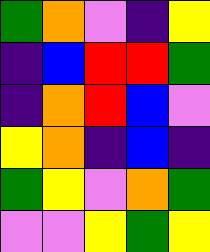[["green", "orange", "violet", "indigo", "yellow"], ["indigo", "blue", "red", "red", "green"], ["indigo", "orange", "red", "blue", "violet"], ["yellow", "orange", "indigo", "blue", "indigo"], ["green", "yellow", "violet", "orange", "green"], ["violet", "violet", "yellow", "green", "yellow"]]